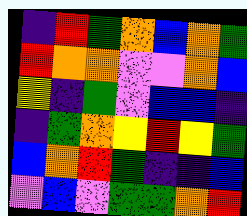[["indigo", "red", "green", "orange", "blue", "orange", "green"], ["red", "orange", "orange", "violet", "violet", "orange", "blue"], ["yellow", "indigo", "green", "violet", "blue", "blue", "indigo"], ["indigo", "green", "orange", "yellow", "red", "yellow", "green"], ["blue", "orange", "red", "green", "indigo", "indigo", "blue"], ["violet", "blue", "violet", "green", "green", "orange", "red"]]